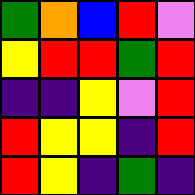[["green", "orange", "blue", "red", "violet"], ["yellow", "red", "red", "green", "red"], ["indigo", "indigo", "yellow", "violet", "red"], ["red", "yellow", "yellow", "indigo", "red"], ["red", "yellow", "indigo", "green", "indigo"]]